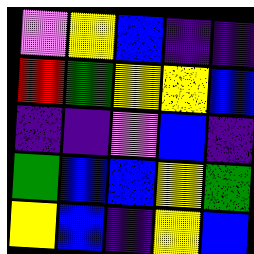[["violet", "yellow", "blue", "indigo", "indigo"], ["red", "green", "yellow", "yellow", "blue"], ["indigo", "indigo", "violet", "blue", "indigo"], ["green", "blue", "blue", "yellow", "green"], ["yellow", "blue", "indigo", "yellow", "blue"]]